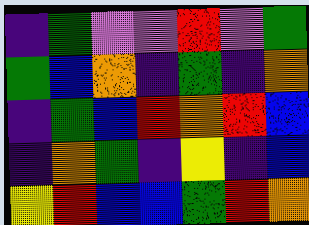[["indigo", "green", "violet", "violet", "red", "violet", "green"], ["green", "blue", "orange", "indigo", "green", "indigo", "orange"], ["indigo", "green", "blue", "red", "orange", "red", "blue"], ["indigo", "orange", "green", "indigo", "yellow", "indigo", "blue"], ["yellow", "red", "blue", "blue", "green", "red", "orange"]]